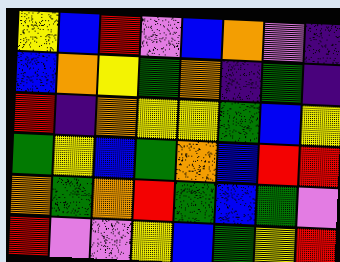[["yellow", "blue", "red", "violet", "blue", "orange", "violet", "indigo"], ["blue", "orange", "yellow", "green", "orange", "indigo", "green", "indigo"], ["red", "indigo", "orange", "yellow", "yellow", "green", "blue", "yellow"], ["green", "yellow", "blue", "green", "orange", "blue", "red", "red"], ["orange", "green", "orange", "red", "green", "blue", "green", "violet"], ["red", "violet", "violet", "yellow", "blue", "green", "yellow", "red"]]